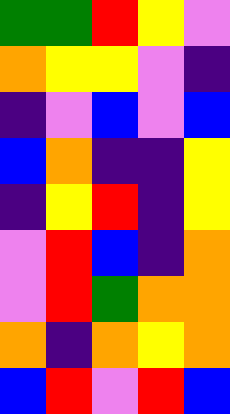[["green", "green", "red", "yellow", "violet"], ["orange", "yellow", "yellow", "violet", "indigo"], ["indigo", "violet", "blue", "violet", "blue"], ["blue", "orange", "indigo", "indigo", "yellow"], ["indigo", "yellow", "red", "indigo", "yellow"], ["violet", "red", "blue", "indigo", "orange"], ["violet", "red", "green", "orange", "orange"], ["orange", "indigo", "orange", "yellow", "orange"], ["blue", "red", "violet", "red", "blue"]]